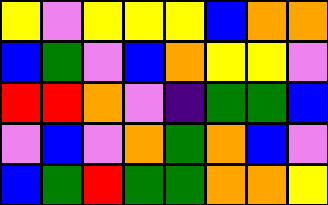[["yellow", "violet", "yellow", "yellow", "yellow", "blue", "orange", "orange"], ["blue", "green", "violet", "blue", "orange", "yellow", "yellow", "violet"], ["red", "red", "orange", "violet", "indigo", "green", "green", "blue"], ["violet", "blue", "violet", "orange", "green", "orange", "blue", "violet"], ["blue", "green", "red", "green", "green", "orange", "orange", "yellow"]]